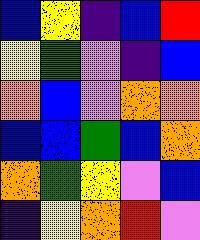[["blue", "yellow", "indigo", "blue", "red"], ["yellow", "green", "violet", "indigo", "blue"], ["orange", "blue", "violet", "orange", "orange"], ["blue", "blue", "green", "blue", "orange"], ["orange", "green", "yellow", "violet", "blue"], ["indigo", "yellow", "orange", "red", "violet"]]